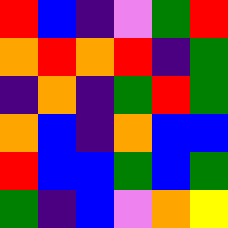[["red", "blue", "indigo", "violet", "green", "red"], ["orange", "red", "orange", "red", "indigo", "green"], ["indigo", "orange", "indigo", "green", "red", "green"], ["orange", "blue", "indigo", "orange", "blue", "blue"], ["red", "blue", "blue", "green", "blue", "green"], ["green", "indigo", "blue", "violet", "orange", "yellow"]]